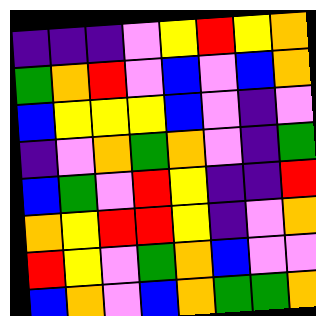[["indigo", "indigo", "indigo", "violet", "yellow", "red", "yellow", "orange"], ["green", "orange", "red", "violet", "blue", "violet", "blue", "orange"], ["blue", "yellow", "yellow", "yellow", "blue", "violet", "indigo", "violet"], ["indigo", "violet", "orange", "green", "orange", "violet", "indigo", "green"], ["blue", "green", "violet", "red", "yellow", "indigo", "indigo", "red"], ["orange", "yellow", "red", "red", "yellow", "indigo", "violet", "orange"], ["red", "yellow", "violet", "green", "orange", "blue", "violet", "violet"], ["blue", "orange", "violet", "blue", "orange", "green", "green", "orange"]]